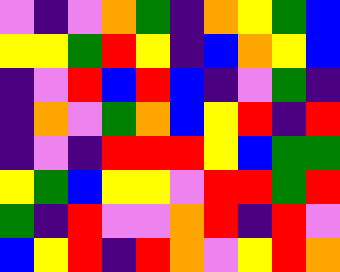[["violet", "indigo", "violet", "orange", "green", "indigo", "orange", "yellow", "green", "blue"], ["yellow", "yellow", "green", "red", "yellow", "indigo", "blue", "orange", "yellow", "blue"], ["indigo", "violet", "red", "blue", "red", "blue", "indigo", "violet", "green", "indigo"], ["indigo", "orange", "violet", "green", "orange", "blue", "yellow", "red", "indigo", "red"], ["indigo", "violet", "indigo", "red", "red", "red", "yellow", "blue", "green", "green"], ["yellow", "green", "blue", "yellow", "yellow", "violet", "red", "red", "green", "red"], ["green", "indigo", "red", "violet", "violet", "orange", "red", "indigo", "red", "violet"], ["blue", "yellow", "red", "indigo", "red", "orange", "violet", "yellow", "red", "orange"]]